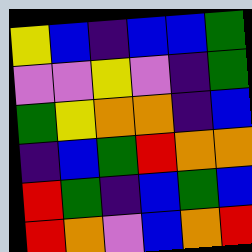[["yellow", "blue", "indigo", "blue", "blue", "green"], ["violet", "violet", "yellow", "violet", "indigo", "green"], ["green", "yellow", "orange", "orange", "indigo", "blue"], ["indigo", "blue", "green", "red", "orange", "orange"], ["red", "green", "indigo", "blue", "green", "blue"], ["red", "orange", "violet", "blue", "orange", "red"]]